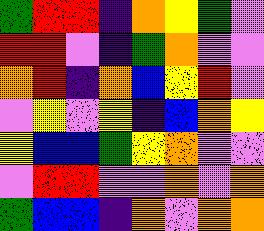[["green", "red", "red", "indigo", "orange", "yellow", "green", "violet"], ["red", "red", "violet", "indigo", "green", "orange", "violet", "violet"], ["orange", "red", "indigo", "orange", "blue", "yellow", "red", "violet"], ["violet", "yellow", "violet", "yellow", "indigo", "blue", "orange", "yellow"], ["yellow", "blue", "blue", "green", "yellow", "orange", "violet", "violet"], ["violet", "red", "red", "violet", "violet", "orange", "violet", "orange"], ["green", "blue", "blue", "indigo", "orange", "violet", "orange", "orange"]]